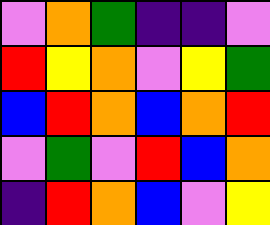[["violet", "orange", "green", "indigo", "indigo", "violet"], ["red", "yellow", "orange", "violet", "yellow", "green"], ["blue", "red", "orange", "blue", "orange", "red"], ["violet", "green", "violet", "red", "blue", "orange"], ["indigo", "red", "orange", "blue", "violet", "yellow"]]